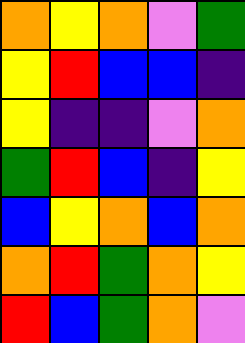[["orange", "yellow", "orange", "violet", "green"], ["yellow", "red", "blue", "blue", "indigo"], ["yellow", "indigo", "indigo", "violet", "orange"], ["green", "red", "blue", "indigo", "yellow"], ["blue", "yellow", "orange", "blue", "orange"], ["orange", "red", "green", "orange", "yellow"], ["red", "blue", "green", "orange", "violet"]]